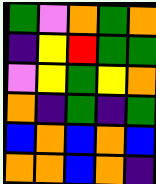[["green", "violet", "orange", "green", "orange"], ["indigo", "yellow", "red", "green", "green"], ["violet", "yellow", "green", "yellow", "orange"], ["orange", "indigo", "green", "indigo", "green"], ["blue", "orange", "blue", "orange", "blue"], ["orange", "orange", "blue", "orange", "indigo"]]